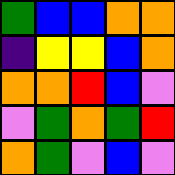[["green", "blue", "blue", "orange", "orange"], ["indigo", "yellow", "yellow", "blue", "orange"], ["orange", "orange", "red", "blue", "violet"], ["violet", "green", "orange", "green", "red"], ["orange", "green", "violet", "blue", "violet"]]